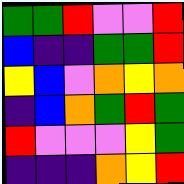[["green", "green", "red", "violet", "violet", "red"], ["blue", "indigo", "indigo", "green", "green", "red"], ["yellow", "blue", "violet", "orange", "yellow", "orange"], ["indigo", "blue", "orange", "green", "red", "green"], ["red", "violet", "violet", "violet", "yellow", "green"], ["indigo", "indigo", "indigo", "orange", "yellow", "red"]]